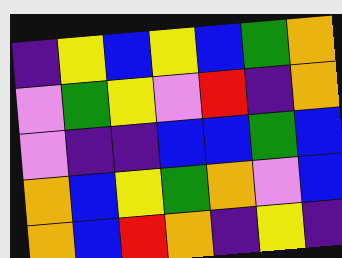[["indigo", "yellow", "blue", "yellow", "blue", "green", "orange"], ["violet", "green", "yellow", "violet", "red", "indigo", "orange"], ["violet", "indigo", "indigo", "blue", "blue", "green", "blue"], ["orange", "blue", "yellow", "green", "orange", "violet", "blue"], ["orange", "blue", "red", "orange", "indigo", "yellow", "indigo"]]